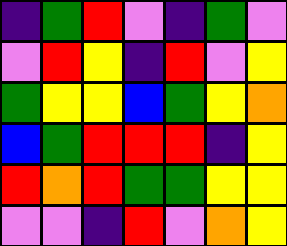[["indigo", "green", "red", "violet", "indigo", "green", "violet"], ["violet", "red", "yellow", "indigo", "red", "violet", "yellow"], ["green", "yellow", "yellow", "blue", "green", "yellow", "orange"], ["blue", "green", "red", "red", "red", "indigo", "yellow"], ["red", "orange", "red", "green", "green", "yellow", "yellow"], ["violet", "violet", "indigo", "red", "violet", "orange", "yellow"]]